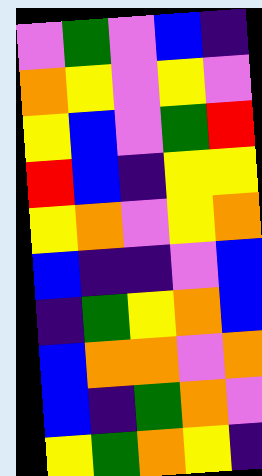[["violet", "green", "violet", "blue", "indigo"], ["orange", "yellow", "violet", "yellow", "violet"], ["yellow", "blue", "violet", "green", "red"], ["red", "blue", "indigo", "yellow", "yellow"], ["yellow", "orange", "violet", "yellow", "orange"], ["blue", "indigo", "indigo", "violet", "blue"], ["indigo", "green", "yellow", "orange", "blue"], ["blue", "orange", "orange", "violet", "orange"], ["blue", "indigo", "green", "orange", "violet"], ["yellow", "green", "orange", "yellow", "indigo"]]